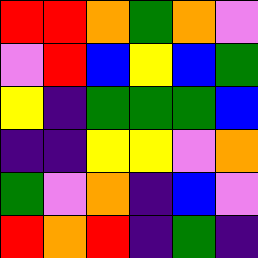[["red", "red", "orange", "green", "orange", "violet"], ["violet", "red", "blue", "yellow", "blue", "green"], ["yellow", "indigo", "green", "green", "green", "blue"], ["indigo", "indigo", "yellow", "yellow", "violet", "orange"], ["green", "violet", "orange", "indigo", "blue", "violet"], ["red", "orange", "red", "indigo", "green", "indigo"]]